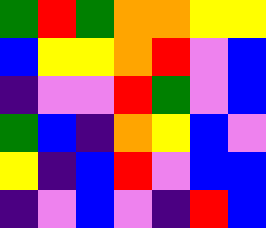[["green", "red", "green", "orange", "orange", "yellow", "yellow"], ["blue", "yellow", "yellow", "orange", "red", "violet", "blue"], ["indigo", "violet", "violet", "red", "green", "violet", "blue"], ["green", "blue", "indigo", "orange", "yellow", "blue", "violet"], ["yellow", "indigo", "blue", "red", "violet", "blue", "blue"], ["indigo", "violet", "blue", "violet", "indigo", "red", "blue"]]